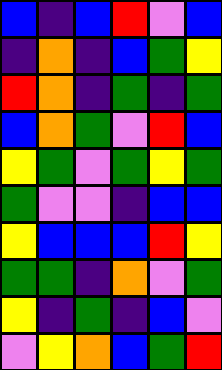[["blue", "indigo", "blue", "red", "violet", "blue"], ["indigo", "orange", "indigo", "blue", "green", "yellow"], ["red", "orange", "indigo", "green", "indigo", "green"], ["blue", "orange", "green", "violet", "red", "blue"], ["yellow", "green", "violet", "green", "yellow", "green"], ["green", "violet", "violet", "indigo", "blue", "blue"], ["yellow", "blue", "blue", "blue", "red", "yellow"], ["green", "green", "indigo", "orange", "violet", "green"], ["yellow", "indigo", "green", "indigo", "blue", "violet"], ["violet", "yellow", "orange", "blue", "green", "red"]]